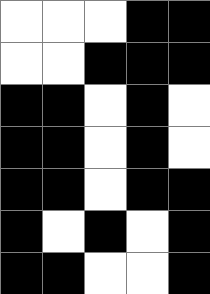[["white", "white", "white", "black", "black"], ["white", "white", "black", "black", "black"], ["black", "black", "white", "black", "white"], ["black", "black", "white", "black", "white"], ["black", "black", "white", "black", "black"], ["black", "white", "black", "white", "black"], ["black", "black", "white", "white", "black"]]